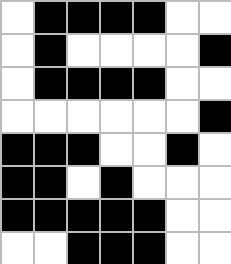[["white", "black", "black", "black", "black", "white", "white"], ["white", "black", "white", "white", "white", "white", "black"], ["white", "black", "black", "black", "black", "white", "white"], ["white", "white", "white", "white", "white", "white", "black"], ["black", "black", "black", "white", "white", "black", "white"], ["black", "black", "white", "black", "white", "white", "white"], ["black", "black", "black", "black", "black", "white", "white"], ["white", "white", "black", "black", "black", "white", "white"]]